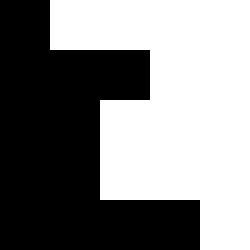[["black", "white", "white", "white", "white"], ["black", "black", "black", "white", "white"], ["black", "black", "white", "white", "white"], ["black", "black", "white", "white", "white"], ["black", "black", "black", "black", "white"]]